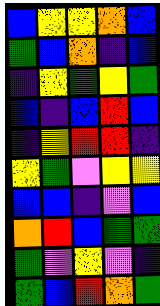[["blue", "yellow", "yellow", "orange", "blue"], ["green", "blue", "orange", "indigo", "blue"], ["indigo", "yellow", "green", "yellow", "green"], ["blue", "indigo", "blue", "red", "blue"], ["indigo", "yellow", "red", "red", "indigo"], ["yellow", "green", "violet", "yellow", "yellow"], ["blue", "blue", "indigo", "violet", "blue"], ["orange", "red", "blue", "green", "green"], ["green", "violet", "yellow", "violet", "indigo"], ["green", "blue", "red", "orange", "green"]]